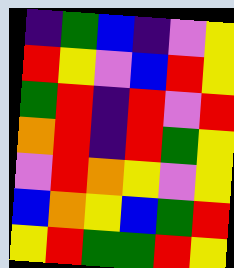[["indigo", "green", "blue", "indigo", "violet", "yellow"], ["red", "yellow", "violet", "blue", "red", "yellow"], ["green", "red", "indigo", "red", "violet", "red"], ["orange", "red", "indigo", "red", "green", "yellow"], ["violet", "red", "orange", "yellow", "violet", "yellow"], ["blue", "orange", "yellow", "blue", "green", "red"], ["yellow", "red", "green", "green", "red", "yellow"]]